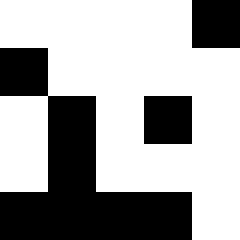[["white", "white", "white", "white", "black"], ["black", "white", "white", "white", "white"], ["white", "black", "white", "black", "white"], ["white", "black", "white", "white", "white"], ["black", "black", "black", "black", "white"]]